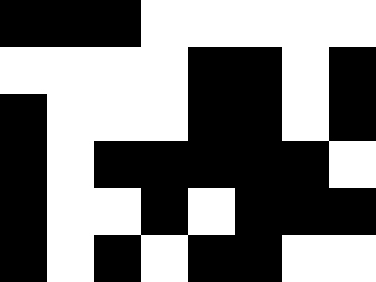[["black", "black", "black", "white", "white", "white", "white", "white"], ["white", "white", "white", "white", "black", "black", "white", "black"], ["black", "white", "white", "white", "black", "black", "white", "black"], ["black", "white", "black", "black", "black", "black", "black", "white"], ["black", "white", "white", "black", "white", "black", "black", "black"], ["black", "white", "black", "white", "black", "black", "white", "white"]]